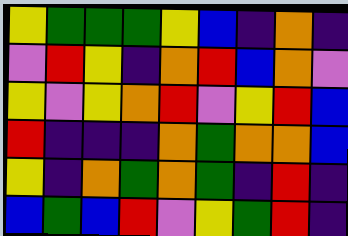[["yellow", "green", "green", "green", "yellow", "blue", "indigo", "orange", "indigo"], ["violet", "red", "yellow", "indigo", "orange", "red", "blue", "orange", "violet"], ["yellow", "violet", "yellow", "orange", "red", "violet", "yellow", "red", "blue"], ["red", "indigo", "indigo", "indigo", "orange", "green", "orange", "orange", "blue"], ["yellow", "indigo", "orange", "green", "orange", "green", "indigo", "red", "indigo"], ["blue", "green", "blue", "red", "violet", "yellow", "green", "red", "indigo"]]